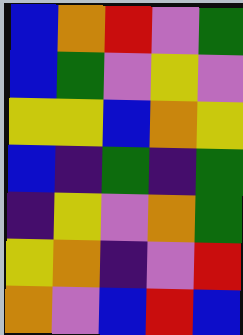[["blue", "orange", "red", "violet", "green"], ["blue", "green", "violet", "yellow", "violet"], ["yellow", "yellow", "blue", "orange", "yellow"], ["blue", "indigo", "green", "indigo", "green"], ["indigo", "yellow", "violet", "orange", "green"], ["yellow", "orange", "indigo", "violet", "red"], ["orange", "violet", "blue", "red", "blue"]]